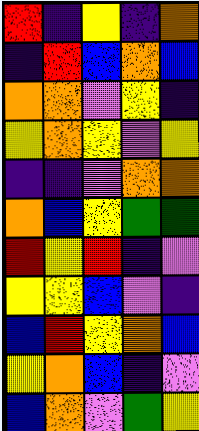[["red", "indigo", "yellow", "indigo", "orange"], ["indigo", "red", "blue", "orange", "blue"], ["orange", "orange", "violet", "yellow", "indigo"], ["yellow", "orange", "yellow", "violet", "yellow"], ["indigo", "indigo", "violet", "orange", "orange"], ["orange", "blue", "yellow", "green", "green"], ["red", "yellow", "red", "indigo", "violet"], ["yellow", "yellow", "blue", "violet", "indigo"], ["blue", "red", "yellow", "orange", "blue"], ["yellow", "orange", "blue", "indigo", "violet"], ["blue", "orange", "violet", "green", "yellow"]]